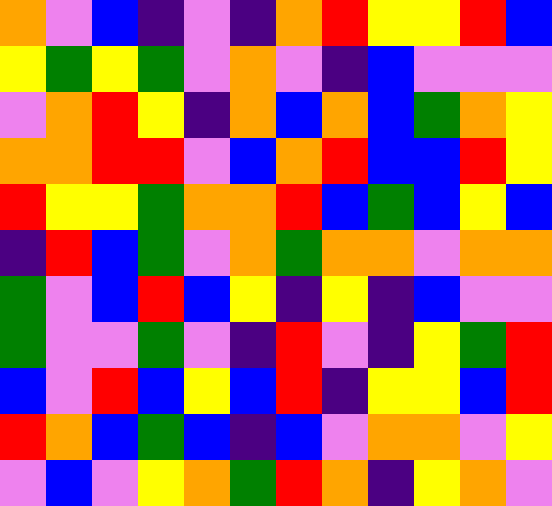[["orange", "violet", "blue", "indigo", "violet", "indigo", "orange", "red", "yellow", "yellow", "red", "blue"], ["yellow", "green", "yellow", "green", "violet", "orange", "violet", "indigo", "blue", "violet", "violet", "violet"], ["violet", "orange", "red", "yellow", "indigo", "orange", "blue", "orange", "blue", "green", "orange", "yellow"], ["orange", "orange", "red", "red", "violet", "blue", "orange", "red", "blue", "blue", "red", "yellow"], ["red", "yellow", "yellow", "green", "orange", "orange", "red", "blue", "green", "blue", "yellow", "blue"], ["indigo", "red", "blue", "green", "violet", "orange", "green", "orange", "orange", "violet", "orange", "orange"], ["green", "violet", "blue", "red", "blue", "yellow", "indigo", "yellow", "indigo", "blue", "violet", "violet"], ["green", "violet", "violet", "green", "violet", "indigo", "red", "violet", "indigo", "yellow", "green", "red"], ["blue", "violet", "red", "blue", "yellow", "blue", "red", "indigo", "yellow", "yellow", "blue", "red"], ["red", "orange", "blue", "green", "blue", "indigo", "blue", "violet", "orange", "orange", "violet", "yellow"], ["violet", "blue", "violet", "yellow", "orange", "green", "red", "orange", "indigo", "yellow", "orange", "violet"]]